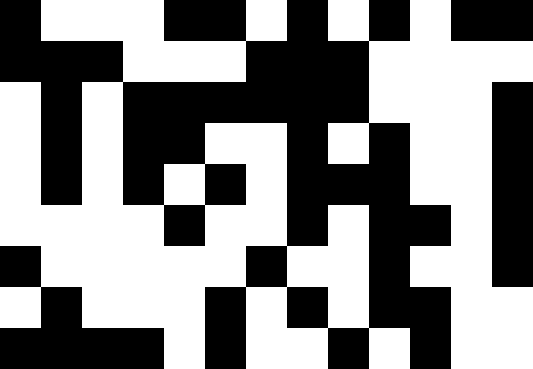[["black", "white", "white", "white", "black", "black", "white", "black", "white", "black", "white", "black", "black"], ["black", "black", "black", "white", "white", "white", "black", "black", "black", "white", "white", "white", "white"], ["white", "black", "white", "black", "black", "black", "black", "black", "black", "white", "white", "white", "black"], ["white", "black", "white", "black", "black", "white", "white", "black", "white", "black", "white", "white", "black"], ["white", "black", "white", "black", "white", "black", "white", "black", "black", "black", "white", "white", "black"], ["white", "white", "white", "white", "black", "white", "white", "black", "white", "black", "black", "white", "black"], ["black", "white", "white", "white", "white", "white", "black", "white", "white", "black", "white", "white", "black"], ["white", "black", "white", "white", "white", "black", "white", "black", "white", "black", "black", "white", "white"], ["black", "black", "black", "black", "white", "black", "white", "white", "black", "white", "black", "white", "white"]]